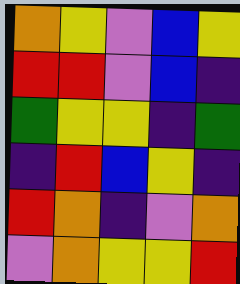[["orange", "yellow", "violet", "blue", "yellow"], ["red", "red", "violet", "blue", "indigo"], ["green", "yellow", "yellow", "indigo", "green"], ["indigo", "red", "blue", "yellow", "indigo"], ["red", "orange", "indigo", "violet", "orange"], ["violet", "orange", "yellow", "yellow", "red"]]